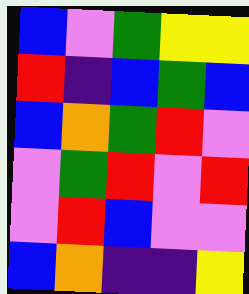[["blue", "violet", "green", "yellow", "yellow"], ["red", "indigo", "blue", "green", "blue"], ["blue", "orange", "green", "red", "violet"], ["violet", "green", "red", "violet", "red"], ["violet", "red", "blue", "violet", "violet"], ["blue", "orange", "indigo", "indigo", "yellow"]]